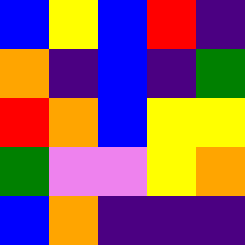[["blue", "yellow", "blue", "red", "indigo"], ["orange", "indigo", "blue", "indigo", "green"], ["red", "orange", "blue", "yellow", "yellow"], ["green", "violet", "violet", "yellow", "orange"], ["blue", "orange", "indigo", "indigo", "indigo"]]